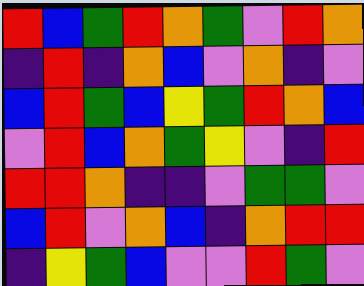[["red", "blue", "green", "red", "orange", "green", "violet", "red", "orange"], ["indigo", "red", "indigo", "orange", "blue", "violet", "orange", "indigo", "violet"], ["blue", "red", "green", "blue", "yellow", "green", "red", "orange", "blue"], ["violet", "red", "blue", "orange", "green", "yellow", "violet", "indigo", "red"], ["red", "red", "orange", "indigo", "indigo", "violet", "green", "green", "violet"], ["blue", "red", "violet", "orange", "blue", "indigo", "orange", "red", "red"], ["indigo", "yellow", "green", "blue", "violet", "violet", "red", "green", "violet"]]